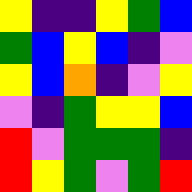[["yellow", "indigo", "indigo", "yellow", "green", "blue"], ["green", "blue", "yellow", "blue", "indigo", "violet"], ["yellow", "blue", "orange", "indigo", "violet", "yellow"], ["violet", "indigo", "green", "yellow", "yellow", "blue"], ["red", "violet", "green", "green", "green", "indigo"], ["red", "yellow", "green", "violet", "green", "red"]]